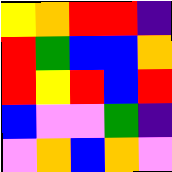[["yellow", "orange", "red", "red", "indigo"], ["red", "green", "blue", "blue", "orange"], ["red", "yellow", "red", "blue", "red"], ["blue", "violet", "violet", "green", "indigo"], ["violet", "orange", "blue", "orange", "violet"]]